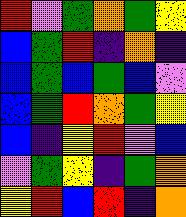[["red", "violet", "green", "orange", "green", "yellow"], ["blue", "green", "red", "indigo", "orange", "indigo"], ["blue", "green", "blue", "green", "blue", "violet"], ["blue", "green", "red", "orange", "green", "yellow"], ["blue", "indigo", "yellow", "red", "violet", "blue"], ["violet", "green", "yellow", "indigo", "green", "orange"], ["yellow", "red", "blue", "red", "indigo", "orange"]]